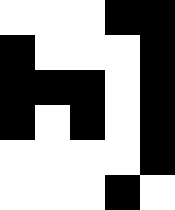[["white", "white", "white", "black", "black"], ["black", "white", "white", "white", "black"], ["black", "black", "black", "white", "black"], ["black", "white", "black", "white", "black"], ["white", "white", "white", "white", "black"], ["white", "white", "white", "black", "white"]]